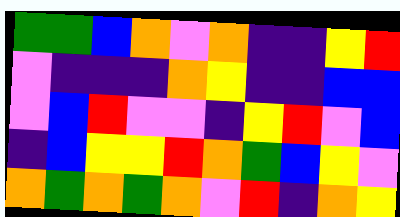[["green", "green", "blue", "orange", "violet", "orange", "indigo", "indigo", "yellow", "red"], ["violet", "indigo", "indigo", "indigo", "orange", "yellow", "indigo", "indigo", "blue", "blue"], ["violet", "blue", "red", "violet", "violet", "indigo", "yellow", "red", "violet", "blue"], ["indigo", "blue", "yellow", "yellow", "red", "orange", "green", "blue", "yellow", "violet"], ["orange", "green", "orange", "green", "orange", "violet", "red", "indigo", "orange", "yellow"]]